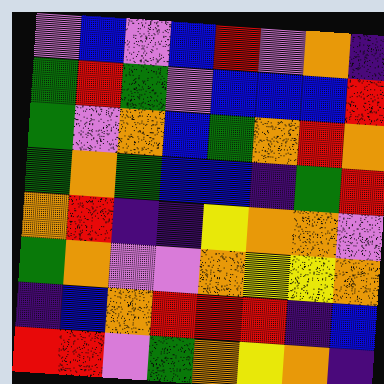[["violet", "blue", "violet", "blue", "red", "violet", "orange", "indigo"], ["green", "red", "green", "violet", "blue", "blue", "blue", "red"], ["green", "violet", "orange", "blue", "green", "orange", "red", "orange"], ["green", "orange", "green", "blue", "blue", "indigo", "green", "red"], ["orange", "red", "indigo", "indigo", "yellow", "orange", "orange", "violet"], ["green", "orange", "violet", "violet", "orange", "yellow", "yellow", "orange"], ["indigo", "blue", "orange", "red", "red", "red", "indigo", "blue"], ["red", "red", "violet", "green", "orange", "yellow", "orange", "indigo"]]